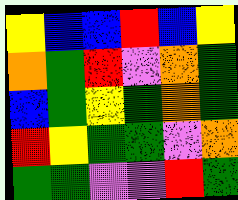[["yellow", "blue", "blue", "red", "blue", "yellow"], ["orange", "green", "red", "violet", "orange", "green"], ["blue", "green", "yellow", "green", "orange", "green"], ["red", "yellow", "green", "green", "violet", "orange"], ["green", "green", "violet", "violet", "red", "green"]]